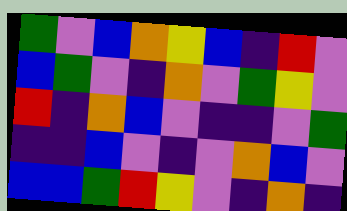[["green", "violet", "blue", "orange", "yellow", "blue", "indigo", "red", "violet"], ["blue", "green", "violet", "indigo", "orange", "violet", "green", "yellow", "violet"], ["red", "indigo", "orange", "blue", "violet", "indigo", "indigo", "violet", "green"], ["indigo", "indigo", "blue", "violet", "indigo", "violet", "orange", "blue", "violet"], ["blue", "blue", "green", "red", "yellow", "violet", "indigo", "orange", "indigo"]]